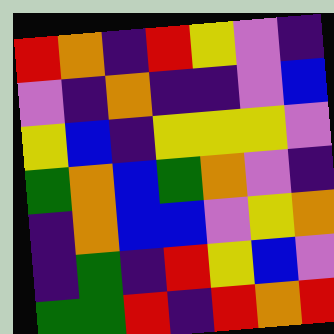[["red", "orange", "indigo", "red", "yellow", "violet", "indigo"], ["violet", "indigo", "orange", "indigo", "indigo", "violet", "blue"], ["yellow", "blue", "indigo", "yellow", "yellow", "yellow", "violet"], ["green", "orange", "blue", "green", "orange", "violet", "indigo"], ["indigo", "orange", "blue", "blue", "violet", "yellow", "orange"], ["indigo", "green", "indigo", "red", "yellow", "blue", "violet"], ["green", "green", "red", "indigo", "red", "orange", "red"]]